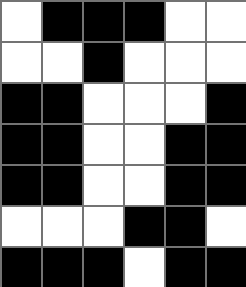[["white", "black", "black", "black", "white", "white"], ["white", "white", "black", "white", "white", "white"], ["black", "black", "white", "white", "white", "black"], ["black", "black", "white", "white", "black", "black"], ["black", "black", "white", "white", "black", "black"], ["white", "white", "white", "black", "black", "white"], ["black", "black", "black", "white", "black", "black"]]